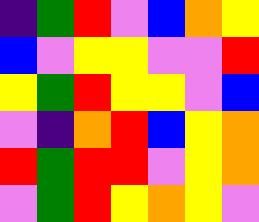[["indigo", "green", "red", "violet", "blue", "orange", "yellow"], ["blue", "violet", "yellow", "yellow", "violet", "violet", "red"], ["yellow", "green", "red", "yellow", "yellow", "violet", "blue"], ["violet", "indigo", "orange", "red", "blue", "yellow", "orange"], ["red", "green", "red", "red", "violet", "yellow", "orange"], ["violet", "green", "red", "yellow", "orange", "yellow", "violet"]]